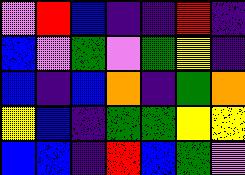[["violet", "red", "blue", "indigo", "indigo", "red", "indigo"], ["blue", "violet", "green", "violet", "green", "yellow", "indigo"], ["blue", "indigo", "blue", "orange", "indigo", "green", "orange"], ["yellow", "blue", "indigo", "green", "green", "yellow", "yellow"], ["blue", "blue", "indigo", "red", "blue", "green", "violet"]]